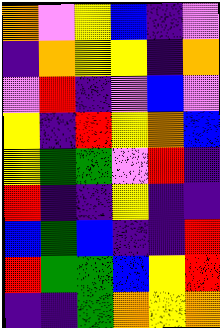[["orange", "violet", "yellow", "blue", "indigo", "violet"], ["indigo", "orange", "yellow", "yellow", "indigo", "orange"], ["violet", "red", "indigo", "violet", "blue", "violet"], ["yellow", "indigo", "red", "yellow", "orange", "blue"], ["yellow", "green", "green", "violet", "red", "indigo"], ["red", "indigo", "indigo", "yellow", "indigo", "indigo"], ["blue", "green", "blue", "indigo", "indigo", "red"], ["red", "green", "green", "blue", "yellow", "red"], ["indigo", "indigo", "green", "orange", "yellow", "orange"]]